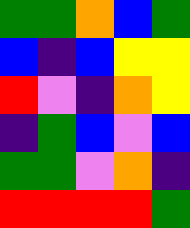[["green", "green", "orange", "blue", "green"], ["blue", "indigo", "blue", "yellow", "yellow"], ["red", "violet", "indigo", "orange", "yellow"], ["indigo", "green", "blue", "violet", "blue"], ["green", "green", "violet", "orange", "indigo"], ["red", "red", "red", "red", "green"]]